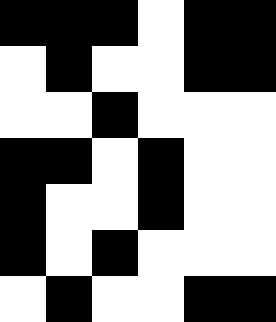[["black", "black", "black", "white", "black", "black"], ["white", "black", "white", "white", "black", "black"], ["white", "white", "black", "white", "white", "white"], ["black", "black", "white", "black", "white", "white"], ["black", "white", "white", "black", "white", "white"], ["black", "white", "black", "white", "white", "white"], ["white", "black", "white", "white", "black", "black"]]